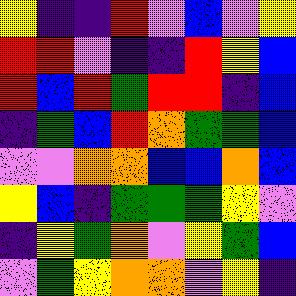[["yellow", "indigo", "indigo", "red", "violet", "blue", "violet", "yellow"], ["red", "red", "violet", "indigo", "indigo", "red", "yellow", "blue"], ["red", "blue", "red", "green", "red", "red", "indigo", "blue"], ["indigo", "green", "blue", "red", "orange", "green", "green", "blue"], ["violet", "violet", "orange", "orange", "blue", "blue", "orange", "blue"], ["yellow", "blue", "indigo", "green", "green", "green", "yellow", "violet"], ["indigo", "yellow", "green", "orange", "violet", "yellow", "green", "blue"], ["violet", "green", "yellow", "orange", "orange", "violet", "yellow", "indigo"]]